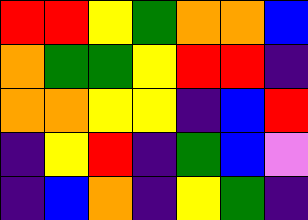[["red", "red", "yellow", "green", "orange", "orange", "blue"], ["orange", "green", "green", "yellow", "red", "red", "indigo"], ["orange", "orange", "yellow", "yellow", "indigo", "blue", "red"], ["indigo", "yellow", "red", "indigo", "green", "blue", "violet"], ["indigo", "blue", "orange", "indigo", "yellow", "green", "indigo"]]